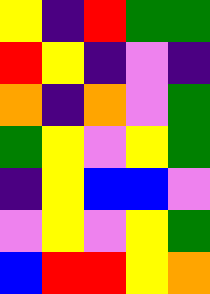[["yellow", "indigo", "red", "green", "green"], ["red", "yellow", "indigo", "violet", "indigo"], ["orange", "indigo", "orange", "violet", "green"], ["green", "yellow", "violet", "yellow", "green"], ["indigo", "yellow", "blue", "blue", "violet"], ["violet", "yellow", "violet", "yellow", "green"], ["blue", "red", "red", "yellow", "orange"]]